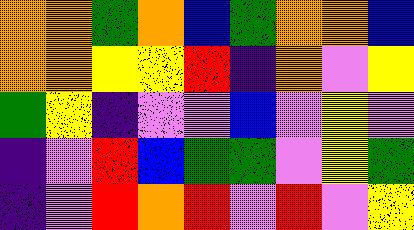[["orange", "orange", "green", "orange", "blue", "green", "orange", "orange", "blue"], ["orange", "orange", "yellow", "yellow", "red", "indigo", "orange", "violet", "yellow"], ["green", "yellow", "indigo", "violet", "violet", "blue", "violet", "yellow", "violet"], ["indigo", "violet", "red", "blue", "green", "green", "violet", "yellow", "green"], ["indigo", "violet", "red", "orange", "red", "violet", "red", "violet", "yellow"]]